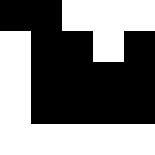[["black", "black", "white", "white", "white"], ["white", "black", "black", "white", "black"], ["white", "black", "black", "black", "black"], ["white", "black", "black", "black", "black"], ["white", "white", "white", "white", "white"]]